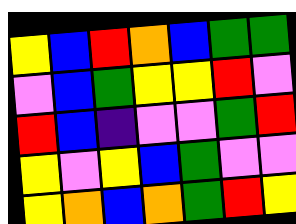[["yellow", "blue", "red", "orange", "blue", "green", "green"], ["violet", "blue", "green", "yellow", "yellow", "red", "violet"], ["red", "blue", "indigo", "violet", "violet", "green", "red"], ["yellow", "violet", "yellow", "blue", "green", "violet", "violet"], ["yellow", "orange", "blue", "orange", "green", "red", "yellow"]]